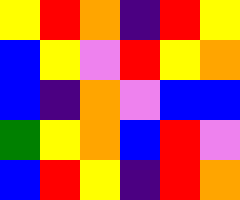[["yellow", "red", "orange", "indigo", "red", "yellow"], ["blue", "yellow", "violet", "red", "yellow", "orange"], ["blue", "indigo", "orange", "violet", "blue", "blue"], ["green", "yellow", "orange", "blue", "red", "violet"], ["blue", "red", "yellow", "indigo", "red", "orange"]]